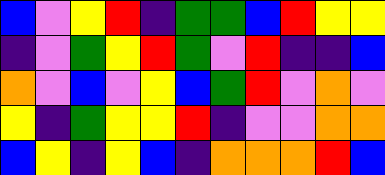[["blue", "violet", "yellow", "red", "indigo", "green", "green", "blue", "red", "yellow", "yellow"], ["indigo", "violet", "green", "yellow", "red", "green", "violet", "red", "indigo", "indigo", "blue"], ["orange", "violet", "blue", "violet", "yellow", "blue", "green", "red", "violet", "orange", "violet"], ["yellow", "indigo", "green", "yellow", "yellow", "red", "indigo", "violet", "violet", "orange", "orange"], ["blue", "yellow", "indigo", "yellow", "blue", "indigo", "orange", "orange", "orange", "red", "blue"]]